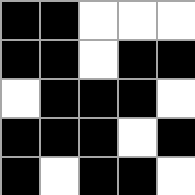[["black", "black", "white", "white", "white"], ["black", "black", "white", "black", "black"], ["white", "black", "black", "black", "white"], ["black", "black", "black", "white", "black"], ["black", "white", "black", "black", "white"]]